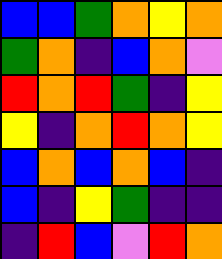[["blue", "blue", "green", "orange", "yellow", "orange"], ["green", "orange", "indigo", "blue", "orange", "violet"], ["red", "orange", "red", "green", "indigo", "yellow"], ["yellow", "indigo", "orange", "red", "orange", "yellow"], ["blue", "orange", "blue", "orange", "blue", "indigo"], ["blue", "indigo", "yellow", "green", "indigo", "indigo"], ["indigo", "red", "blue", "violet", "red", "orange"]]